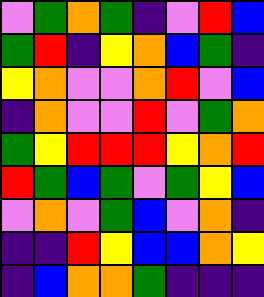[["violet", "green", "orange", "green", "indigo", "violet", "red", "blue"], ["green", "red", "indigo", "yellow", "orange", "blue", "green", "indigo"], ["yellow", "orange", "violet", "violet", "orange", "red", "violet", "blue"], ["indigo", "orange", "violet", "violet", "red", "violet", "green", "orange"], ["green", "yellow", "red", "red", "red", "yellow", "orange", "red"], ["red", "green", "blue", "green", "violet", "green", "yellow", "blue"], ["violet", "orange", "violet", "green", "blue", "violet", "orange", "indigo"], ["indigo", "indigo", "red", "yellow", "blue", "blue", "orange", "yellow"], ["indigo", "blue", "orange", "orange", "green", "indigo", "indigo", "indigo"]]